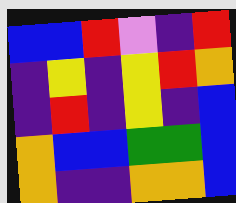[["blue", "blue", "red", "violet", "indigo", "red"], ["indigo", "yellow", "indigo", "yellow", "red", "orange"], ["indigo", "red", "indigo", "yellow", "indigo", "blue"], ["orange", "blue", "blue", "green", "green", "blue"], ["orange", "indigo", "indigo", "orange", "orange", "blue"]]